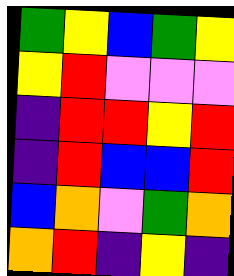[["green", "yellow", "blue", "green", "yellow"], ["yellow", "red", "violet", "violet", "violet"], ["indigo", "red", "red", "yellow", "red"], ["indigo", "red", "blue", "blue", "red"], ["blue", "orange", "violet", "green", "orange"], ["orange", "red", "indigo", "yellow", "indigo"]]